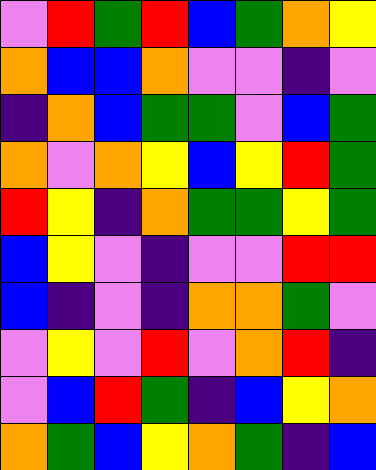[["violet", "red", "green", "red", "blue", "green", "orange", "yellow"], ["orange", "blue", "blue", "orange", "violet", "violet", "indigo", "violet"], ["indigo", "orange", "blue", "green", "green", "violet", "blue", "green"], ["orange", "violet", "orange", "yellow", "blue", "yellow", "red", "green"], ["red", "yellow", "indigo", "orange", "green", "green", "yellow", "green"], ["blue", "yellow", "violet", "indigo", "violet", "violet", "red", "red"], ["blue", "indigo", "violet", "indigo", "orange", "orange", "green", "violet"], ["violet", "yellow", "violet", "red", "violet", "orange", "red", "indigo"], ["violet", "blue", "red", "green", "indigo", "blue", "yellow", "orange"], ["orange", "green", "blue", "yellow", "orange", "green", "indigo", "blue"]]